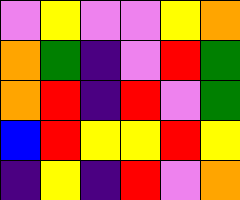[["violet", "yellow", "violet", "violet", "yellow", "orange"], ["orange", "green", "indigo", "violet", "red", "green"], ["orange", "red", "indigo", "red", "violet", "green"], ["blue", "red", "yellow", "yellow", "red", "yellow"], ["indigo", "yellow", "indigo", "red", "violet", "orange"]]